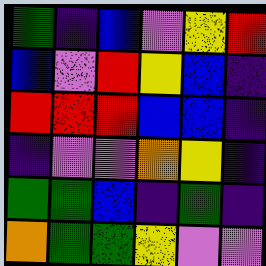[["green", "indigo", "blue", "violet", "yellow", "red"], ["blue", "violet", "red", "yellow", "blue", "indigo"], ["red", "red", "red", "blue", "blue", "indigo"], ["indigo", "violet", "violet", "orange", "yellow", "indigo"], ["green", "green", "blue", "indigo", "green", "indigo"], ["orange", "green", "green", "yellow", "violet", "violet"]]